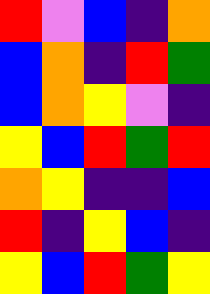[["red", "violet", "blue", "indigo", "orange"], ["blue", "orange", "indigo", "red", "green"], ["blue", "orange", "yellow", "violet", "indigo"], ["yellow", "blue", "red", "green", "red"], ["orange", "yellow", "indigo", "indigo", "blue"], ["red", "indigo", "yellow", "blue", "indigo"], ["yellow", "blue", "red", "green", "yellow"]]